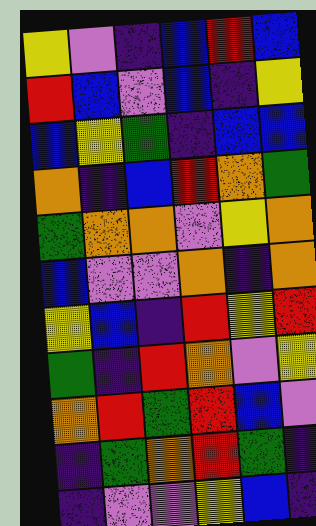[["yellow", "violet", "indigo", "blue", "red", "blue"], ["red", "blue", "violet", "blue", "indigo", "yellow"], ["blue", "yellow", "green", "indigo", "blue", "blue"], ["orange", "indigo", "blue", "red", "orange", "green"], ["green", "orange", "orange", "violet", "yellow", "orange"], ["blue", "violet", "violet", "orange", "indigo", "orange"], ["yellow", "blue", "indigo", "red", "yellow", "red"], ["green", "indigo", "red", "orange", "violet", "yellow"], ["orange", "red", "green", "red", "blue", "violet"], ["indigo", "green", "orange", "red", "green", "indigo"], ["indigo", "violet", "violet", "yellow", "blue", "indigo"]]